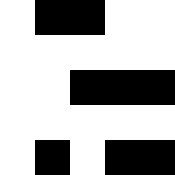[["white", "black", "black", "white", "white"], ["white", "white", "white", "white", "white"], ["white", "white", "black", "black", "black"], ["white", "white", "white", "white", "white"], ["white", "black", "white", "black", "black"]]